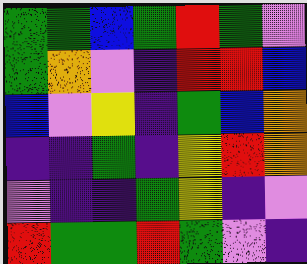[["green", "green", "blue", "green", "red", "green", "violet"], ["green", "orange", "violet", "indigo", "red", "red", "blue"], ["blue", "violet", "yellow", "indigo", "green", "blue", "orange"], ["indigo", "indigo", "green", "indigo", "yellow", "red", "orange"], ["violet", "indigo", "indigo", "green", "yellow", "indigo", "violet"], ["red", "green", "green", "red", "green", "violet", "indigo"]]